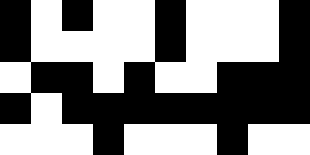[["black", "white", "black", "white", "white", "black", "white", "white", "white", "black"], ["black", "white", "white", "white", "white", "black", "white", "white", "white", "black"], ["white", "black", "black", "white", "black", "white", "white", "black", "black", "black"], ["black", "white", "black", "black", "black", "black", "black", "black", "black", "black"], ["white", "white", "white", "black", "white", "white", "white", "black", "white", "white"]]